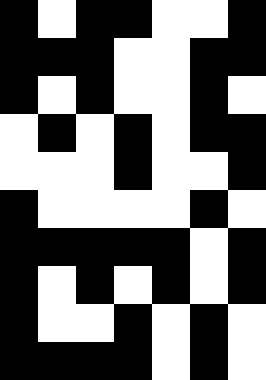[["black", "white", "black", "black", "white", "white", "black"], ["black", "black", "black", "white", "white", "black", "black"], ["black", "white", "black", "white", "white", "black", "white"], ["white", "black", "white", "black", "white", "black", "black"], ["white", "white", "white", "black", "white", "white", "black"], ["black", "white", "white", "white", "white", "black", "white"], ["black", "black", "black", "black", "black", "white", "black"], ["black", "white", "black", "white", "black", "white", "black"], ["black", "white", "white", "black", "white", "black", "white"], ["black", "black", "black", "black", "white", "black", "white"]]